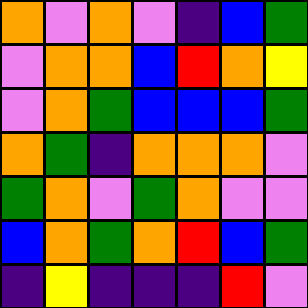[["orange", "violet", "orange", "violet", "indigo", "blue", "green"], ["violet", "orange", "orange", "blue", "red", "orange", "yellow"], ["violet", "orange", "green", "blue", "blue", "blue", "green"], ["orange", "green", "indigo", "orange", "orange", "orange", "violet"], ["green", "orange", "violet", "green", "orange", "violet", "violet"], ["blue", "orange", "green", "orange", "red", "blue", "green"], ["indigo", "yellow", "indigo", "indigo", "indigo", "red", "violet"]]